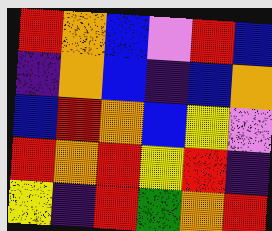[["red", "orange", "blue", "violet", "red", "blue"], ["indigo", "orange", "blue", "indigo", "blue", "orange"], ["blue", "red", "orange", "blue", "yellow", "violet"], ["red", "orange", "red", "yellow", "red", "indigo"], ["yellow", "indigo", "red", "green", "orange", "red"]]